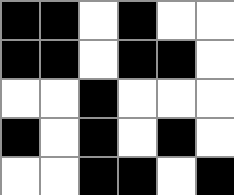[["black", "black", "white", "black", "white", "white"], ["black", "black", "white", "black", "black", "white"], ["white", "white", "black", "white", "white", "white"], ["black", "white", "black", "white", "black", "white"], ["white", "white", "black", "black", "white", "black"]]